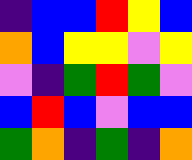[["indigo", "blue", "blue", "red", "yellow", "blue"], ["orange", "blue", "yellow", "yellow", "violet", "yellow"], ["violet", "indigo", "green", "red", "green", "violet"], ["blue", "red", "blue", "violet", "blue", "blue"], ["green", "orange", "indigo", "green", "indigo", "orange"]]